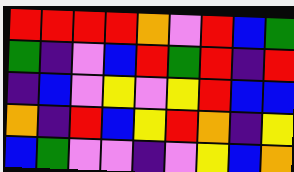[["red", "red", "red", "red", "orange", "violet", "red", "blue", "green"], ["green", "indigo", "violet", "blue", "red", "green", "red", "indigo", "red"], ["indigo", "blue", "violet", "yellow", "violet", "yellow", "red", "blue", "blue"], ["orange", "indigo", "red", "blue", "yellow", "red", "orange", "indigo", "yellow"], ["blue", "green", "violet", "violet", "indigo", "violet", "yellow", "blue", "orange"]]